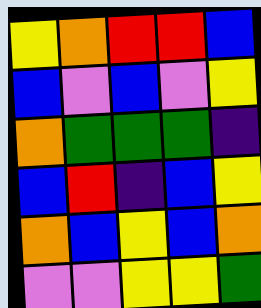[["yellow", "orange", "red", "red", "blue"], ["blue", "violet", "blue", "violet", "yellow"], ["orange", "green", "green", "green", "indigo"], ["blue", "red", "indigo", "blue", "yellow"], ["orange", "blue", "yellow", "blue", "orange"], ["violet", "violet", "yellow", "yellow", "green"]]